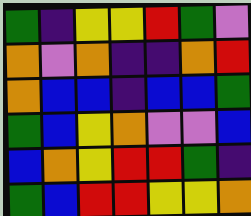[["green", "indigo", "yellow", "yellow", "red", "green", "violet"], ["orange", "violet", "orange", "indigo", "indigo", "orange", "red"], ["orange", "blue", "blue", "indigo", "blue", "blue", "green"], ["green", "blue", "yellow", "orange", "violet", "violet", "blue"], ["blue", "orange", "yellow", "red", "red", "green", "indigo"], ["green", "blue", "red", "red", "yellow", "yellow", "orange"]]